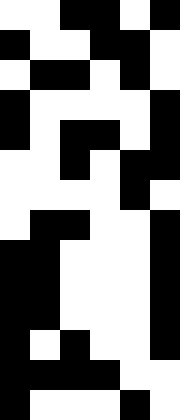[["white", "white", "black", "black", "white", "black"], ["black", "white", "white", "black", "black", "white"], ["white", "black", "black", "white", "black", "white"], ["black", "white", "white", "white", "white", "black"], ["black", "white", "black", "black", "white", "black"], ["white", "white", "black", "white", "black", "black"], ["white", "white", "white", "white", "black", "white"], ["white", "black", "black", "white", "white", "black"], ["black", "black", "white", "white", "white", "black"], ["black", "black", "white", "white", "white", "black"], ["black", "black", "white", "white", "white", "black"], ["black", "white", "black", "white", "white", "black"], ["black", "black", "black", "black", "white", "white"], ["black", "white", "white", "white", "black", "white"]]